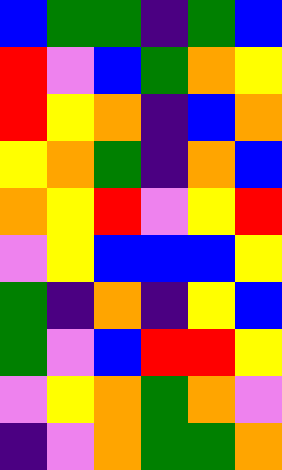[["blue", "green", "green", "indigo", "green", "blue"], ["red", "violet", "blue", "green", "orange", "yellow"], ["red", "yellow", "orange", "indigo", "blue", "orange"], ["yellow", "orange", "green", "indigo", "orange", "blue"], ["orange", "yellow", "red", "violet", "yellow", "red"], ["violet", "yellow", "blue", "blue", "blue", "yellow"], ["green", "indigo", "orange", "indigo", "yellow", "blue"], ["green", "violet", "blue", "red", "red", "yellow"], ["violet", "yellow", "orange", "green", "orange", "violet"], ["indigo", "violet", "orange", "green", "green", "orange"]]